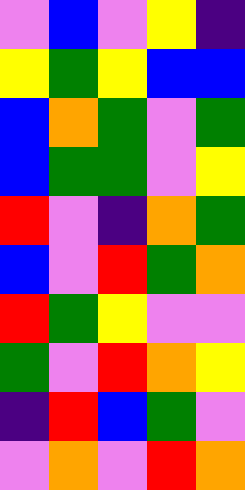[["violet", "blue", "violet", "yellow", "indigo"], ["yellow", "green", "yellow", "blue", "blue"], ["blue", "orange", "green", "violet", "green"], ["blue", "green", "green", "violet", "yellow"], ["red", "violet", "indigo", "orange", "green"], ["blue", "violet", "red", "green", "orange"], ["red", "green", "yellow", "violet", "violet"], ["green", "violet", "red", "orange", "yellow"], ["indigo", "red", "blue", "green", "violet"], ["violet", "orange", "violet", "red", "orange"]]